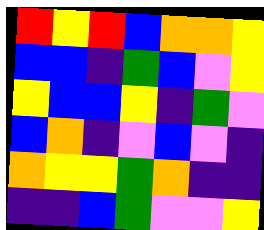[["red", "yellow", "red", "blue", "orange", "orange", "yellow"], ["blue", "blue", "indigo", "green", "blue", "violet", "yellow"], ["yellow", "blue", "blue", "yellow", "indigo", "green", "violet"], ["blue", "orange", "indigo", "violet", "blue", "violet", "indigo"], ["orange", "yellow", "yellow", "green", "orange", "indigo", "indigo"], ["indigo", "indigo", "blue", "green", "violet", "violet", "yellow"]]